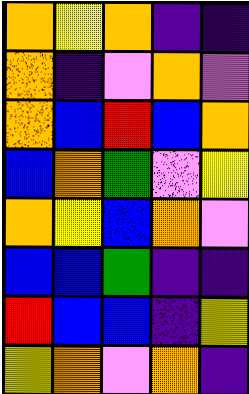[["orange", "yellow", "orange", "indigo", "indigo"], ["orange", "indigo", "violet", "orange", "violet"], ["orange", "blue", "red", "blue", "orange"], ["blue", "orange", "green", "violet", "yellow"], ["orange", "yellow", "blue", "orange", "violet"], ["blue", "blue", "green", "indigo", "indigo"], ["red", "blue", "blue", "indigo", "yellow"], ["yellow", "orange", "violet", "orange", "indigo"]]